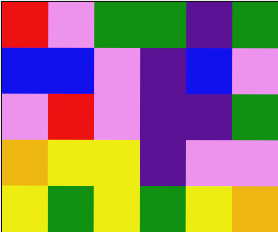[["red", "violet", "green", "green", "indigo", "green"], ["blue", "blue", "violet", "indigo", "blue", "violet"], ["violet", "red", "violet", "indigo", "indigo", "green"], ["orange", "yellow", "yellow", "indigo", "violet", "violet"], ["yellow", "green", "yellow", "green", "yellow", "orange"]]